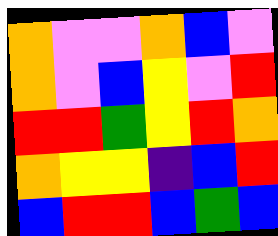[["orange", "violet", "violet", "orange", "blue", "violet"], ["orange", "violet", "blue", "yellow", "violet", "red"], ["red", "red", "green", "yellow", "red", "orange"], ["orange", "yellow", "yellow", "indigo", "blue", "red"], ["blue", "red", "red", "blue", "green", "blue"]]